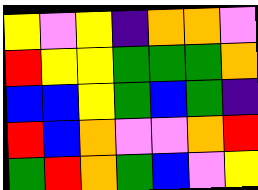[["yellow", "violet", "yellow", "indigo", "orange", "orange", "violet"], ["red", "yellow", "yellow", "green", "green", "green", "orange"], ["blue", "blue", "yellow", "green", "blue", "green", "indigo"], ["red", "blue", "orange", "violet", "violet", "orange", "red"], ["green", "red", "orange", "green", "blue", "violet", "yellow"]]